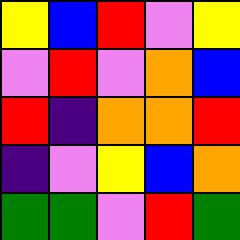[["yellow", "blue", "red", "violet", "yellow"], ["violet", "red", "violet", "orange", "blue"], ["red", "indigo", "orange", "orange", "red"], ["indigo", "violet", "yellow", "blue", "orange"], ["green", "green", "violet", "red", "green"]]